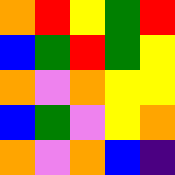[["orange", "red", "yellow", "green", "red"], ["blue", "green", "red", "green", "yellow"], ["orange", "violet", "orange", "yellow", "yellow"], ["blue", "green", "violet", "yellow", "orange"], ["orange", "violet", "orange", "blue", "indigo"]]